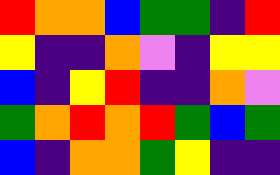[["red", "orange", "orange", "blue", "green", "green", "indigo", "red"], ["yellow", "indigo", "indigo", "orange", "violet", "indigo", "yellow", "yellow"], ["blue", "indigo", "yellow", "red", "indigo", "indigo", "orange", "violet"], ["green", "orange", "red", "orange", "red", "green", "blue", "green"], ["blue", "indigo", "orange", "orange", "green", "yellow", "indigo", "indigo"]]